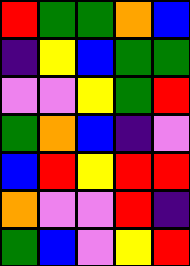[["red", "green", "green", "orange", "blue"], ["indigo", "yellow", "blue", "green", "green"], ["violet", "violet", "yellow", "green", "red"], ["green", "orange", "blue", "indigo", "violet"], ["blue", "red", "yellow", "red", "red"], ["orange", "violet", "violet", "red", "indigo"], ["green", "blue", "violet", "yellow", "red"]]